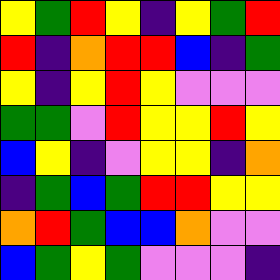[["yellow", "green", "red", "yellow", "indigo", "yellow", "green", "red"], ["red", "indigo", "orange", "red", "red", "blue", "indigo", "green"], ["yellow", "indigo", "yellow", "red", "yellow", "violet", "violet", "violet"], ["green", "green", "violet", "red", "yellow", "yellow", "red", "yellow"], ["blue", "yellow", "indigo", "violet", "yellow", "yellow", "indigo", "orange"], ["indigo", "green", "blue", "green", "red", "red", "yellow", "yellow"], ["orange", "red", "green", "blue", "blue", "orange", "violet", "violet"], ["blue", "green", "yellow", "green", "violet", "violet", "violet", "indigo"]]